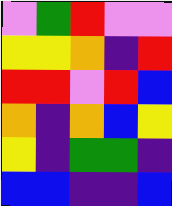[["violet", "green", "red", "violet", "violet"], ["yellow", "yellow", "orange", "indigo", "red"], ["red", "red", "violet", "red", "blue"], ["orange", "indigo", "orange", "blue", "yellow"], ["yellow", "indigo", "green", "green", "indigo"], ["blue", "blue", "indigo", "indigo", "blue"]]